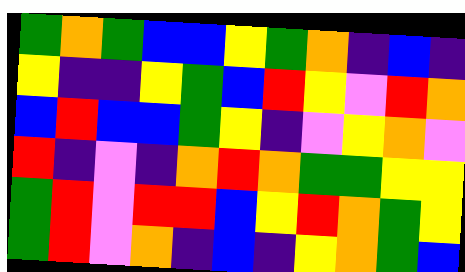[["green", "orange", "green", "blue", "blue", "yellow", "green", "orange", "indigo", "blue", "indigo"], ["yellow", "indigo", "indigo", "yellow", "green", "blue", "red", "yellow", "violet", "red", "orange"], ["blue", "red", "blue", "blue", "green", "yellow", "indigo", "violet", "yellow", "orange", "violet"], ["red", "indigo", "violet", "indigo", "orange", "red", "orange", "green", "green", "yellow", "yellow"], ["green", "red", "violet", "red", "red", "blue", "yellow", "red", "orange", "green", "yellow"], ["green", "red", "violet", "orange", "indigo", "blue", "indigo", "yellow", "orange", "green", "blue"]]